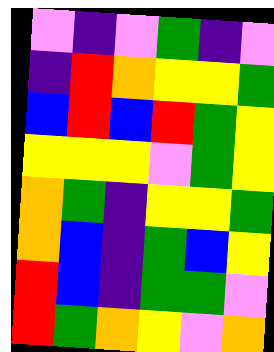[["violet", "indigo", "violet", "green", "indigo", "violet"], ["indigo", "red", "orange", "yellow", "yellow", "green"], ["blue", "red", "blue", "red", "green", "yellow"], ["yellow", "yellow", "yellow", "violet", "green", "yellow"], ["orange", "green", "indigo", "yellow", "yellow", "green"], ["orange", "blue", "indigo", "green", "blue", "yellow"], ["red", "blue", "indigo", "green", "green", "violet"], ["red", "green", "orange", "yellow", "violet", "orange"]]